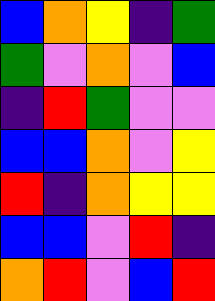[["blue", "orange", "yellow", "indigo", "green"], ["green", "violet", "orange", "violet", "blue"], ["indigo", "red", "green", "violet", "violet"], ["blue", "blue", "orange", "violet", "yellow"], ["red", "indigo", "orange", "yellow", "yellow"], ["blue", "blue", "violet", "red", "indigo"], ["orange", "red", "violet", "blue", "red"]]